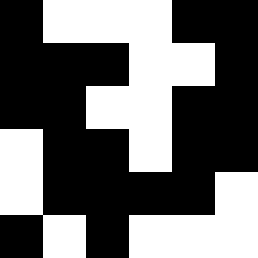[["black", "white", "white", "white", "black", "black"], ["black", "black", "black", "white", "white", "black"], ["black", "black", "white", "white", "black", "black"], ["white", "black", "black", "white", "black", "black"], ["white", "black", "black", "black", "black", "white"], ["black", "white", "black", "white", "white", "white"]]